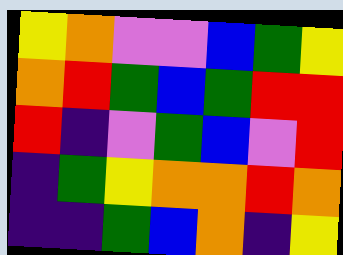[["yellow", "orange", "violet", "violet", "blue", "green", "yellow"], ["orange", "red", "green", "blue", "green", "red", "red"], ["red", "indigo", "violet", "green", "blue", "violet", "red"], ["indigo", "green", "yellow", "orange", "orange", "red", "orange"], ["indigo", "indigo", "green", "blue", "orange", "indigo", "yellow"]]